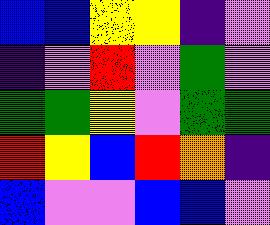[["blue", "blue", "yellow", "yellow", "indigo", "violet"], ["indigo", "violet", "red", "violet", "green", "violet"], ["green", "green", "yellow", "violet", "green", "green"], ["red", "yellow", "blue", "red", "orange", "indigo"], ["blue", "violet", "violet", "blue", "blue", "violet"]]